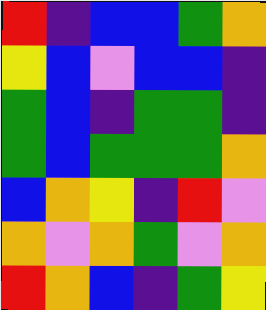[["red", "indigo", "blue", "blue", "green", "orange"], ["yellow", "blue", "violet", "blue", "blue", "indigo"], ["green", "blue", "indigo", "green", "green", "indigo"], ["green", "blue", "green", "green", "green", "orange"], ["blue", "orange", "yellow", "indigo", "red", "violet"], ["orange", "violet", "orange", "green", "violet", "orange"], ["red", "orange", "blue", "indigo", "green", "yellow"]]